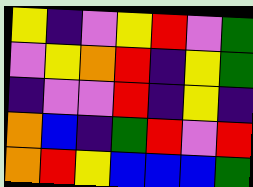[["yellow", "indigo", "violet", "yellow", "red", "violet", "green"], ["violet", "yellow", "orange", "red", "indigo", "yellow", "green"], ["indigo", "violet", "violet", "red", "indigo", "yellow", "indigo"], ["orange", "blue", "indigo", "green", "red", "violet", "red"], ["orange", "red", "yellow", "blue", "blue", "blue", "green"]]